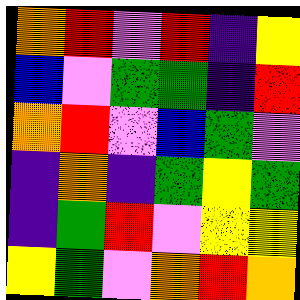[["orange", "red", "violet", "red", "indigo", "yellow"], ["blue", "violet", "green", "green", "indigo", "red"], ["orange", "red", "violet", "blue", "green", "violet"], ["indigo", "orange", "indigo", "green", "yellow", "green"], ["indigo", "green", "red", "violet", "yellow", "yellow"], ["yellow", "green", "violet", "orange", "red", "orange"]]